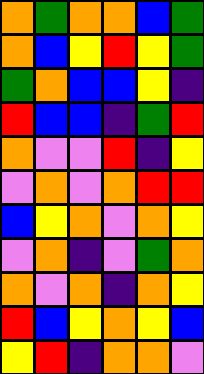[["orange", "green", "orange", "orange", "blue", "green"], ["orange", "blue", "yellow", "red", "yellow", "green"], ["green", "orange", "blue", "blue", "yellow", "indigo"], ["red", "blue", "blue", "indigo", "green", "red"], ["orange", "violet", "violet", "red", "indigo", "yellow"], ["violet", "orange", "violet", "orange", "red", "red"], ["blue", "yellow", "orange", "violet", "orange", "yellow"], ["violet", "orange", "indigo", "violet", "green", "orange"], ["orange", "violet", "orange", "indigo", "orange", "yellow"], ["red", "blue", "yellow", "orange", "yellow", "blue"], ["yellow", "red", "indigo", "orange", "orange", "violet"]]